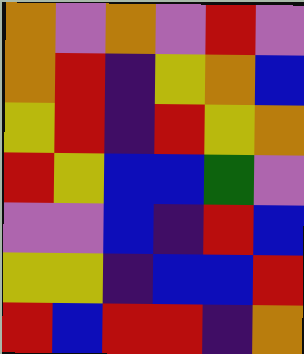[["orange", "violet", "orange", "violet", "red", "violet"], ["orange", "red", "indigo", "yellow", "orange", "blue"], ["yellow", "red", "indigo", "red", "yellow", "orange"], ["red", "yellow", "blue", "blue", "green", "violet"], ["violet", "violet", "blue", "indigo", "red", "blue"], ["yellow", "yellow", "indigo", "blue", "blue", "red"], ["red", "blue", "red", "red", "indigo", "orange"]]